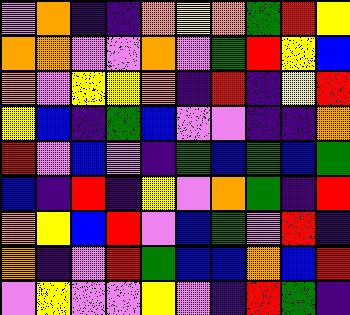[["violet", "orange", "indigo", "indigo", "orange", "yellow", "orange", "green", "red", "yellow"], ["orange", "orange", "violet", "violet", "orange", "violet", "green", "red", "yellow", "blue"], ["orange", "violet", "yellow", "yellow", "orange", "indigo", "red", "indigo", "yellow", "red"], ["yellow", "blue", "indigo", "green", "blue", "violet", "violet", "indigo", "indigo", "orange"], ["red", "violet", "blue", "violet", "indigo", "green", "blue", "green", "blue", "green"], ["blue", "indigo", "red", "indigo", "yellow", "violet", "orange", "green", "indigo", "red"], ["orange", "yellow", "blue", "red", "violet", "blue", "green", "violet", "red", "indigo"], ["orange", "indigo", "violet", "red", "green", "blue", "blue", "orange", "blue", "red"], ["violet", "yellow", "violet", "violet", "yellow", "violet", "indigo", "red", "green", "indigo"]]